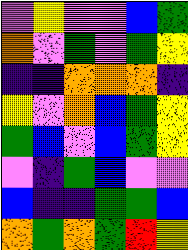[["violet", "yellow", "violet", "violet", "blue", "green"], ["orange", "violet", "green", "violet", "green", "yellow"], ["indigo", "indigo", "orange", "orange", "orange", "indigo"], ["yellow", "violet", "orange", "blue", "green", "yellow"], ["green", "blue", "violet", "blue", "green", "yellow"], ["violet", "indigo", "green", "blue", "violet", "violet"], ["blue", "indigo", "indigo", "green", "green", "blue"], ["orange", "green", "orange", "green", "red", "yellow"]]